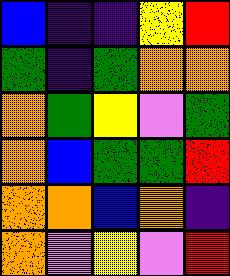[["blue", "indigo", "indigo", "yellow", "red"], ["green", "indigo", "green", "orange", "orange"], ["orange", "green", "yellow", "violet", "green"], ["orange", "blue", "green", "green", "red"], ["orange", "orange", "blue", "orange", "indigo"], ["orange", "violet", "yellow", "violet", "red"]]